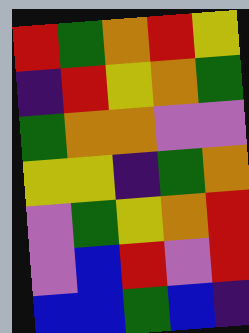[["red", "green", "orange", "red", "yellow"], ["indigo", "red", "yellow", "orange", "green"], ["green", "orange", "orange", "violet", "violet"], ["yellow", "yellow", "indigo", "green", "orange"], ["violet", "green", "yellow", "orange", "red"], ["violet", "blue", "red", "violet", "red"], ["blue", "blue", "green", "blue", "indigo"]]